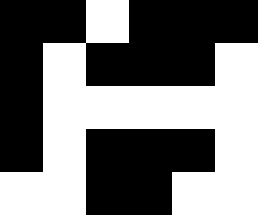[["black", "black", "white", "black", "black", "black"], ["black", "white", "black", "black", "black", "white"], ["black", "white", "white", "white", "white", "white"], ["black", "white", "black", "black", "black", "white"], ["white", "white", "black", "black", "white", "white"]]